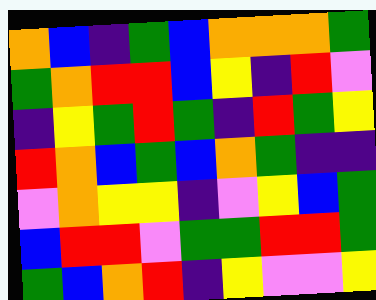[["orange", "blue", "indigo", "green", "blue", "orange", "orange", "orange", "green"], ["green", "orange", "red", "red", "blue", "yellow", "indigo", "red", "violet"], ["indigo", "yellow", "green", "red", "green", "indigo", "red", "green", "yellow"], ["red", "orange", "blue", "green", "blue", "orange", "green", "indigo", "indigo"], ["violet", "orange", "yellow", "yellow", "indigo", "violet", "yellow", "blue", "green"], ["blue", "red", "red", "violet", "green", "green", "red", "red", "green"], ["green", "blue", "orange", "red", "indigo", "yellow", "violet", "violet", "yellow"]]